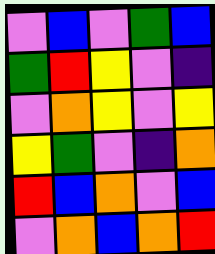[["violet", "blue", "violet", "green", "blue"], ["green", "red", "yellow", "violet", "indigo"], ["violet", "orange", "yellow", "violet", "yellow"], ["yellow", "green", "violet", "indigo", "orange"], ["red", "blue", "orange", "violet", "blue"], ["violet", "orange", "blue", "orange", "red"]]